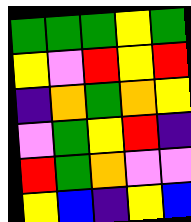[["green", "green", "green", "yellow", "green"], ["yellow", "violet", "red", "yellow", "red"], ["indigo", "orange", "green", "orange", "yellow"], ["violet", "green", "yellow", "red", "indigo"], ["red", "green", "orange", "violet", "violet"], ["yellow", "blue", "indigo", "yellow", "blue"]]